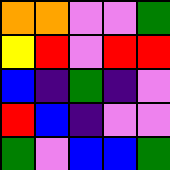[["orange", "orange", "violet", "violet", "green"], ["yellow", "red", "violet", "red", "red"], ["blue", "indigo", "green", "indigo", "violet"], ["red", "blue", "indigo", "violet", "violet"], ["green", "violet", "blue", "blue", "green"]]